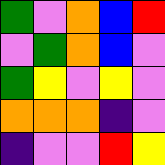[["green", "violet", "orange", "blue", "red"], ["violet", "green", "orange", "blue", "violet"], ["green", "yellow", "violet", "yellow", "violet"], ["orange", "orange", "orange", "indigo", "violet"], ["indigo", "violet", "violet", "red", "yellow"]]